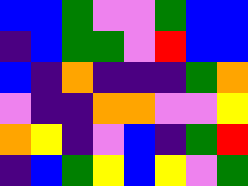[["blue", "blue", "green", "violet", "violet", "green", "blue", "blue"], ["indigo", "blue", "green", "green", "violet", "red", "blue", "blue"], ["blue", "indigo", "orange", "indigo", "indigo", "indigo", "green", "orange"], ["violet", "indigo", "indigo", "orange", "orange", "violet", "violet", "yellow"], ["orange", "yellow", "indigo", "violet", "blue", "indigo", "green", "red"], ["indigo", "blue", "green", "yellow", "blue", "yellow", "violet", "green"]]